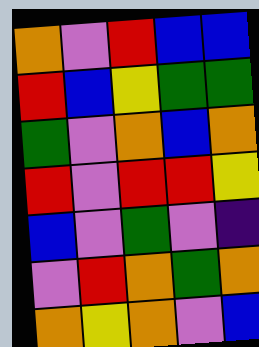[["orange", "violet", "red", "blue", "blue"], ["red", "blue", "yellow", "green", "green"], ["green", "violet", "orange", "blue", "orange"], ["red", "violet", "red", "red", "yellow"], ["blue", "violet", "green", "violet", "indigo"], ["violet", "red", "orange", "green", "orange"], ["orange", "yellow", "orange", "violet", "blue"]]